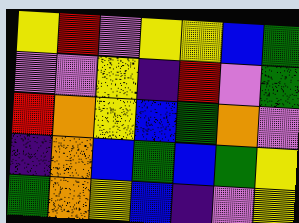[["yellow", "red", "violet", "yellow", "yellow", "blue", "green"], ["violet", "violet", "yellow", "indigo", "red", "violet", "green"], ["red", "orange", "yellow", "blue", "green", "orange", "violet"], ["indigo", "orange", "blue", "green", "blue", "green", "yellow"], ["green", "orange", "yellow", "blue", "indigo", "violet", "yellow"]]